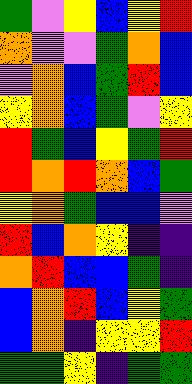[["green", "violet", "yellow", "blue", "yellow", "red"], ["orange", "violet", "violet", "green", "orange", "blue"], ["violet", "orange", "blue", "green", "red", "blue"], ["yellow", "orange", "blue", "green", "violet", "yellow"], ["red", "green", "blue", "yellow", "green", "red"], ["red", "orange", "red", "orange", "blue", "green"], ["yellow", "orange", "green", "blue", "blue", "violet"], ["red", "blue", "orange", "yellow", "indigo", "indigo"], ["orange", "red", "blue", "blue", "green", "indigo"], ["blue", "orange", "red", "blue", "yellow", "green"], ["blue", "orange", "indigo", "yellow", "yellow", "red"], ["green", "green", "yellow", "indigo", "green", "green"]]